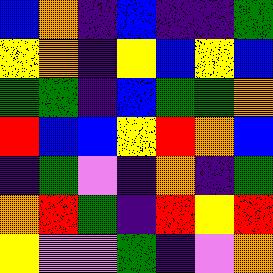[["blue", "orange", "indigo", "blue", "indigo", "indigo", "green"], ["yellow", "orange", "indigo", "yellow", "blue", "yellow", "blue"], ["green", "green", "indigo", "blue", "green", "green", "orange"], ["red", "blue", "blue", "yellow", "red", "orange", "blue"], ["indigo", "green", "violet", "indigo", "orange", "indigo", "green"], ["orange", "red", "green", "indigo", "red", "yellow", "red"], ["yellow", "violet", "violet", "green", "indigo", "violet", "orange"]]